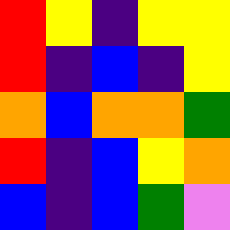[["red", "yellow", "indigo", "yellow", "yellow"], ["red", "indigo", "blue", "indigo", "yellow"], ["orange", "blue", "orange", "orange", "green"], ["red", "indigo", "blue", "yellow", "orange"], ["blue", "indigo", "blue", "green", "violet"]]